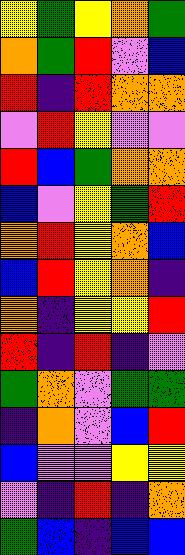[["yellow", "green", "yellow", "orange", "green"], ["orange", "green", "red", "violet", "blue"], ["red", "indigo", "red", "orange", "orange"], ["violet", "red", "yellow", "violet", "violet"], ["red", "blue", "green", "orange", "orange"], ["blue", "violet", "yellow", "green", "red"], ["orange", "red", "yellow", "orange", "blue"], ["blue", "red", "yellow", "orange", "indigo"], ["orange", "indigo", "yellow", "yellow", "red"], ["red", "indigo", "red", "indigo", "violet"], ["green", "orange", "violet", "green", "green"], ["indigo", "orange", "violet", "blue", "red"], ["blue", "violet", "violet", "yellow", "yellow"], ["violet", "indigo", "red", "indigo", "orange"], ["green", "blue", "indigo", "blue", "blue"]]